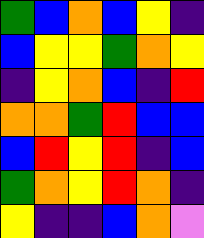[["green", "blue", "orange", "blue", "yellow", "indigo"], ["blue", "yellow", "yellow", "green", "orange", "yellow"], ["indigo", "yellow", "orange", "blue", "indigo", "red"], ["orange", "orange", "green", "red", "blue", "blue"], ["blue", "red", "yellow", "red", "indigo", "blue"], ["green", "orange", "yellow", "red", "orange", "indigo"], ["yellow", "indigo", "indigo", "blue", "orange", "violet"]]